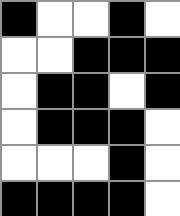[["black", "white", "white", "black", "white"], ["white", "white", "black", "black", "black"], ["white", "black", "black", "white", "black"], ["white", "black", "black", "black", "white"], ["white", "white", "white", "black", "white"], ["black", "black", "black", "black", "white"]]